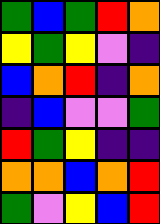[["green", "blue", "green", "red", "orange"], ["yellow", "green", "yellow", "violet", "indigo"], ["blue", "orange", "red", "indigo", "orange"], ["indigo", "blue", "violet", "violet", "green"], ["red", "green", "yellow", "indigo", "indigo"], ["orange", "orange", "blue", "orange", "red"], ["green", "violet", "yellow", "blue", "red"]]